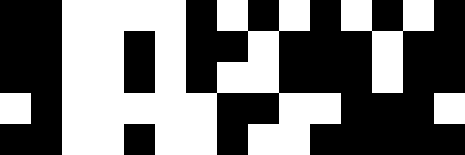[["black", "black", "white", "white", "white", "white", "black", "white", "black", "white", "black", "white", "black", "white", "black"], ["black", "black", "white", "white", "black", "white", "black", "black", "white", "black", "black", "black", "white", "black", "black"], ["black", "black", "white", "white", "black", "white", "black", "white", "white", "black", "black", "black", "white", "black", "black"], ["white", "black", "white", "white", "white", "white", "white", "black", "black", "white", "white", "black", "black", "black", "white"], ["black", "black", "white", "white", "black", "white", "white", "black", "white", "white", "black", "black", "black", "black", "black"]]